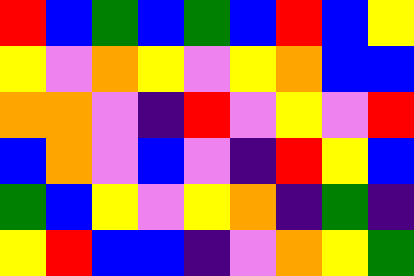[["red", "blue", "green", "blue", "green", "blue", "red", "blue", "yellow"], ["yellow", "violet", "orange", "yellow", "violet", "yellow", "orange", "blue", "blue"], ["orange", "orange", "violet", "indigo", "red", "violet", "yellow", "violet", "red"], ["blue", "orange", "violet", "blue", "violet", "indigo", "red", "yellow", "blue"], ["green", "blue", "yellow", "violet", "yellow", "orange", "indigo", "green", "indigo"], ["yellow", "red", "blue", "blue", "indigo", "violet", "orange", "yellow", "green"]]